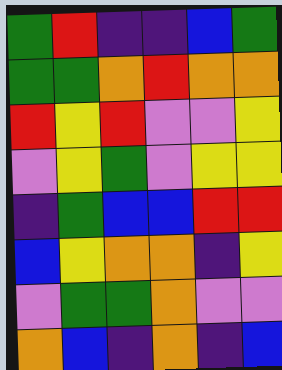[["green", "red", "indigo", "indigo", "blue", "green"], ["green", "green", "orange", "red", "orange", "orange"], ["red", "yellow", "red", "violet", "violet", "yellow"], ["violet", "yellow", "green", "violet", "yellow", "yellow"], ["indigo", "green", "blue", "blue", "red", "red"], ["blue", "yellow", "orange", "orange", "indigo", "yellow"], ["violet", "green", "green", "orange", "violet", "violet"], ["orange", "blue", "indigo", "orange", "indigo", "blue"]]